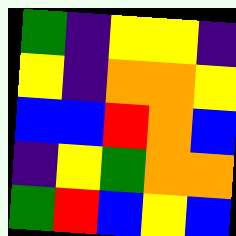[["green", "indigo", "yellow", "yellow", "indigo"], ["yellow", "indigo", "orange", "orange", "yellow"], ["blue", "blue", "red", "orange", "blue"], ["indigo", "yellow", "green", "orange", "orange"], ["green", "red", "blue", "yellow", "blue"]]